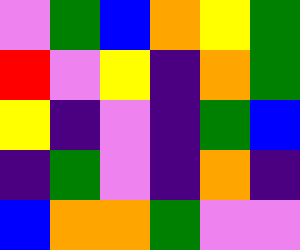[["violet", "green", "blue", "orange", "yellow", "green"], ["red", "violet", "yellow", "indigo", "orange", "green"], ["yellow", "indigo", "violet", "indigo", "green", "blue"], ["indigo", "green", "violet", "indigo", "orange", "indigo"], ["blue", "orange", "orange", "green", "violet", "violet"]]